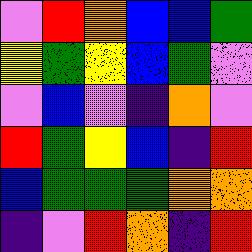[["violet", "red", "orange", "blue", "blue", "green"], ["yellow", "green", "yellow", "blue", "green", "violet"], ["violet", "blue", "violet", "indigo", "orange", "violet"], ["red", "green", "yellow", "blue", "indigo", "red"], ["blue", "green", "green", "green", "orange", "orange"], ["indigo", "violet", "red", "orange", "indigo", "red"]]